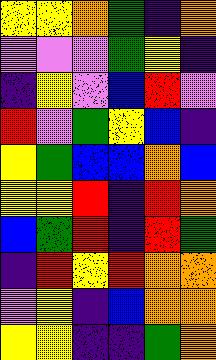[["yellow", "yellow", "orange", "green", "indigo", "orange"], ["violet", "violet", "violet", "green", "yellow", "indigo"], ["indigo", "yellow", "violet", "blue", "red", "violet"], ["red", "violet", "green", "yellow", "blue", "indigo"], ["yellow", "green", "blue", "blue", "orange", "blue"], ["yellow", "yellow", "red", "indigo", "red", "orange"], ["blue", "green", "red", "indigo", "red", "green"], ["indigo", "red", "yellow", "red", "orange", "orange"], ["violet", "yellow", "indigo", "blue", "orange", "orange"], ["yellow", "yellow", "indigo", "indigo", "green", "orange"]]